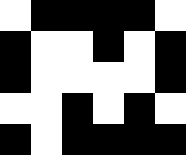[["white", "black", "black", "black", "black", "white"], ["black", "white", "white", "black", "white", "black"], ["black", "white", "white", "white", "white", "black"], ["white", "white", "black", "white", "black", "white"], ["black", "white", "black", "black", "black", "black"]]